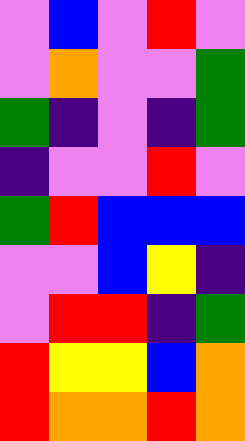[["violet", "blue", "violet", "red", "violet"], ["violet", "orange", "violet", "violet", "green"], ["green", "indigo", "violet", "indigo", "green"], ["indigo", "violet", "violet", "red", "violet"], ["green", "red", "blue", "blue", "blue"], ["violet", "violet", "blue", "yellow", "indigo"], ["violet", "red", "red", "indigo", "green"], ["red", "yellow", "yellow", "blue", "orange"], ["red", "orange", "orange", "red", "orange"]]